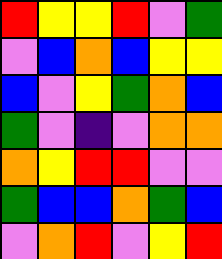[["red", "yellow", "yellow", "red", "violet", "green"], ["violet", "blue", "orange", "blue", "yellow", "yellow"], ["blue", "violet", "yellow", "green", "orange", "blue"], ["green", "violet", "indigo", "violet", "orange", "orange"], ["orange", "yellow", "red", "red", "violet", "violet"], ["green", "blue", "blue", "orange", "green", "blue"], ["violet", "orange", "red", "violet", "yellow", "red"]]